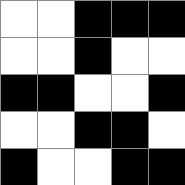[["white", "white", "black", "black", "black"], ["white", "white", "black", "white", "white"], ["black", "black", "white", "white", "black"], ["white", "white", "black", "black", "white"], ["black", "white", "white", "black", "black"]]